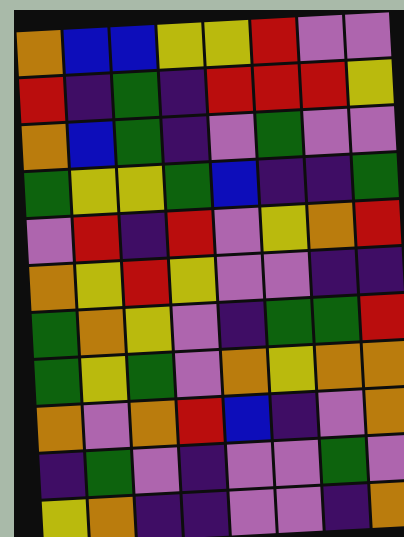[["orange", "blue", "blue", "yellow", "yellow", "red", "violet", "violet"], ["red", "indigo", "green", "indigo", "red", "red", "red", "yellow"], ["orange", "blue", "green", "indigo", "violet", "green", "violet", "violet"], ["green", "yellow", "yellow", "green", "blue", "indigo", "indigo", "green"], ["violet", "red", "indigo", "red", "violet", "yellow", "orange", "red"], ["orange", "yellow", "red", "yellow", "violet", "violet", "indigo", "indigo"], ["green", "orange", "yellow", "violet", "indigo", "green", "green", "red"], ["green", "yellow", "green", "violet", "orange", "yellow", "orange", "orange"], ["orange", "violet", "orange", "red", "blue", "indigo", "violet", "orange"], ["indigo", "green", "violet", "indigo", "violet", "violet", "green", "violet"], ["yellow", "orange", "indigo", "indigo", "violet", "violet", "indigo", "orange"]]